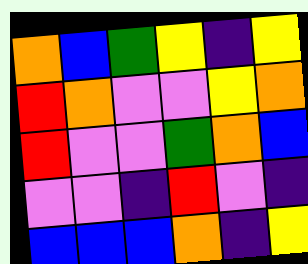[["orange", "blue", "green", "yellow", "indigo", "yellow"], ["red", "orange", "violet", "violet", "yellow", "orange"], ["red", "violet", "violet", "green", "orange", "blue"], ["violet", "violet", "indigo", "red", "violet", "indigo"], ["blue", "blue", "blue", "orange", "indigo", "yellow"]]